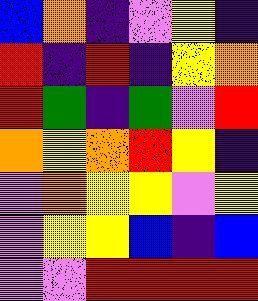[["blue", "orange", "indigo", "violet", "yellow", "indigo"], ["red", "indigo", "red", "indigo", "yellow", "orange"], ["red", "green", "indigo", "green", "violet", "red"], ["orange", "yellow", "orange", "red", "yellow", "indigo"], ["violet", "orange", "yellow", "yellow", "violet", "yellow"], ["violet", "yellow", "yellow", "blue", "indigo", "blue"], ["violet", "violet", "red", "red", "red", "red"]]